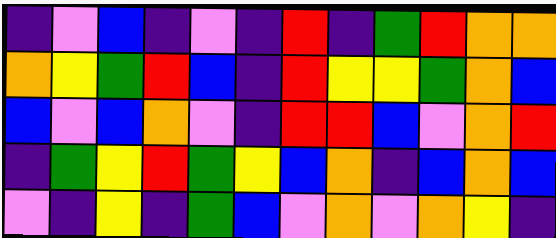[["indigo", "violet", "blue", "indigo", "violet", "indigo", "red", "indigo", "green", "red", "orange", "orange"], ["orange", "yellow", "green", "red", "blue", "indigo", "red", "yellow", "yellow", "green", "orange", "blue"], ["blue", "violet", "blue", "orange", "violet", "indigo", "red", "red", "blue", "violet", "orange", "red"], ["indigo", "green", "yellow", "red", "green", "yellow", "blue", "orange", "indigo", "blue", "orange", "blue"], ["violet", "indigo", "yellow", "indigo", "green", "blue", "violet", "orange", "violet", "orange", "yellow", "indigo"]]